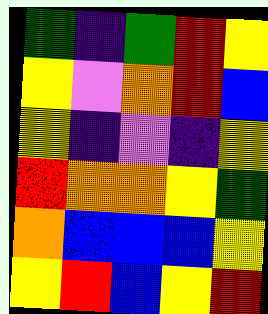[["green", "indigo", "green", "red", "yellow"], ["yellow", "violet", "orange", "red", "blue"], ["yellow", "indigo", "violet", "indigo", "yellow"], ["red", "orange", "orange", "yellow", "green"], ["orange", "blue", "blue", "blue", "yellow"], ["yellow", "red", "blue", "yellow", "red"]]